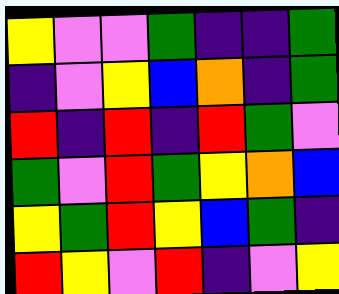[["yellow", "violet", "violet", "green", "indigo", "indigo", "green"], ["indigo", "violet", "yellow", "blue", "orange", "indigo", "green"], ["red", "indigo", "red", "indigo", "red", "green", "violet"], ["green", "violet", "red", "green", "yellow", "orange", "blue"], ["yellow", "green", "red", "yellow", "blue", "green", "indigo"], ["red", "yellow", "violet", "red", "indigo", "violet", "yellow"]]